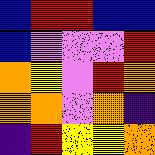[["blue", "red", "red", "blue", "blue"], ["blue", "violet", "violet", "violet", "red"], ["orange", "yellow", "violet", "red", "orange"], ["orange", "orange", "violet", "orange", "indigo"], ["indigo", "red", "yellow", "yellow", "orange"]]